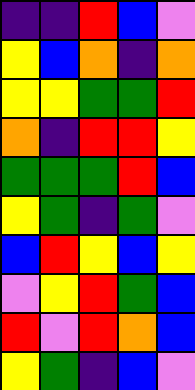[["indigo", "indigo", "red", "blue", "violet"], ["yellow", "blue", "orange", "indigo", "orange"], ["yellow", "yellow", "green", "green", "red"], ["orange", "indigo", "red", "red", "yellow"], ["green", "green", "green", "red", "blue"], ["yellow", "green", "indigo", "green", "violet"], ["blue", "red", "yellow", "blue", "yellow"], ["violet", "yellow", "red", "green", "blue"], ["red", "violet", "red", "orange", "blue"], ["yellow", "green", "indigo", "blue", "violet"]]